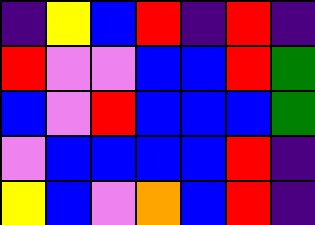[["indigo", "yellow", "blue", "red", "indigo", "red", "indigo"], ["red", "violet", "violet", "blue", "blue", "red", "green"], ["blue", "violet", "red", "blue", "blue", "blue", "green"], ["violet", "blue", "blue", "blue", "blue", "red", "indigo"], ["yellow", "blue", "violet", "orange", "blue", "red", "indigo"]]